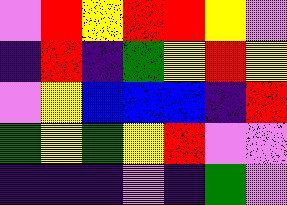[["violet", "red", "yellow", "red", "red", "yellow", "violet"], ["indigo", "red", "indigo", "green", "yellow", "red", "yellow"], ["violet", "yellow", "blue", "blue", "blue", "indigo", "red"], ["green", "yellow", "green", "yellow", "red", "violet", "violet"], ["indigo", "indigo", "indigo", "violet", "indigo", "green", "violet"]]